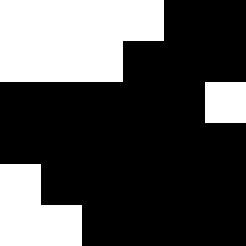[["white", "white", "white", "white", "black", "black"], ["white", "white", "white", "black", "black", "black"], ["black", "black", "black", "black", "black", "white"], ["black", "black", "black", "black", "black", "black"], ["white", "black", "black", "black", "black", "black"], ["white", "white", "black", "black", "black", "black"]]